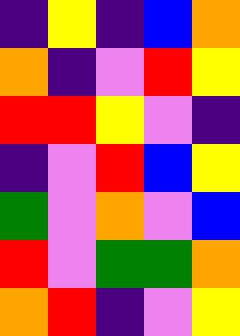[["indigo", "yellow", "indigo", "blue", "orange"], ["orange", "indigo", "violet", "red", "yellow"], ["red", "red", "yellow", "violet", "indigo"], ["indigo", "violet", "red", "blue", "yellow"], ["green", "violet", "orange", "violet", "blue"], ["red", "violet", "green", "green", "orange"], ["orange", "red", "indigo", "violet", "yellow"]]